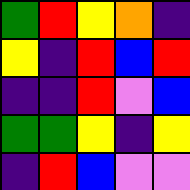[["green", "red", "yellow", "orange", "indigo"], ["yellow", "indigo", "red", "blue", "red"], ["indigo", "indigo", "red", "violet", "blue"], ["green", "green", "yellow", "indigo", "yellow"], ["indigo", "red", "blue", "violet", "violet"]]